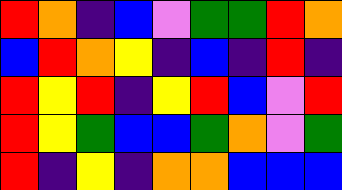[["red", "orange", "indigo", "blue", "violet", "green", "green", "red", "orange"], ["blue", "red", "orange", "yellow", "indigo", "blue", "indigo", "red", "indigo"], ["red", "yellow", "red", "indigo", "yellow", "red", "blue", "violet", "red"], ["red", "yellow", "green", "blue", "blue", "green", "orange", "violet", "green"], ["red", "indigo", "yellow", "indigo", "orange", "orange", "blue", "blue", "blue"]]